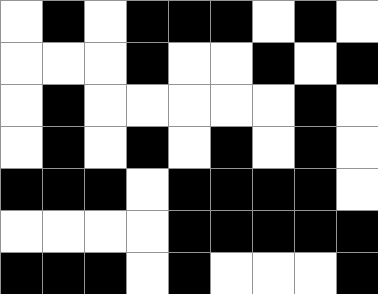[["white", "black", "white", "black", "black", "black", "white", "black", "white"], ["white", "white", "white", "black", "white", "white", "black", "white", "black"], ["white", "black", "white", "white", "white", "white", "white", "black", "white"], ["white", "black", "white", "black", "white", "black", "white", "black", "white"], ["black", "black", "black", "white", "black", "black", "black", "black", "white"], ["white", "white", "white", "white", "black", "black", "black", "black", "black"], ["black", "black", "black", "white", "black", "white", "white", "white", "black"]]